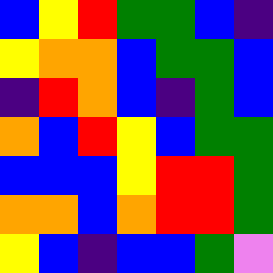[["blue", "yellow", "red", "green", "green", "blue", "indigo"], ["yellow", "orange", "orange", "blue", "green", "green", "blue"], ["indigo", "red", "orange", "blue", "indigo", "green", "blue"], ["orange", "blue", "red", "yellow", "blue", "green", "green"], ["blue", "blue", "blue", "yellow", "red", "red", "green"], ["orange", "orange", "blue", "orange", "red", "red", "green"], ["yellow", "blue", "indigo", "blue", "blue", "green", "violet"]]